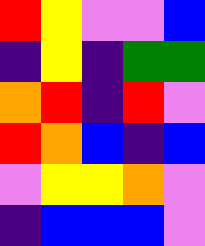[["red", "yellow", "violet", "violet", "blue"], ["indigo", "yellow", "indigo", "green", "green"], ["orange", "red", "indigo", "red", "violet"], ["red", "orange", "blue", "indigo", "blue"], ["violet", "yellow", "yellow", "orange", "violet"], ["indigo", "blue", "blue", "blue", "violet"]]